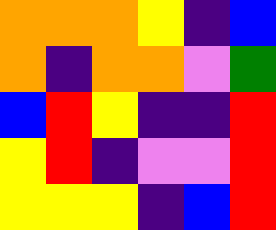[["orange", "orange", "orange", "yellow", "indigo", "blue"], ["orange", "indigo", "orange", "orange", "violet", "green"], ["blue", "red", "yellow", "indigo", "indigo", "red"], ["yellow", "red", "indigo", "violet", "violet", "red"], ["yellow", "yellow", "yellow", "indigo", "blue", "red"]]